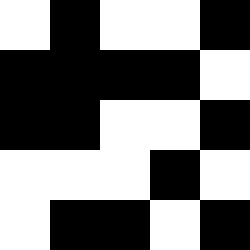[["white", "black", "white", "white", "black"], ["black", "black", "black", "black", "white"], ["black", "black", "white", "white", "black"], ["white", "white", "white", "black", "white"], ["white", "black", "black", "white", "black"]]